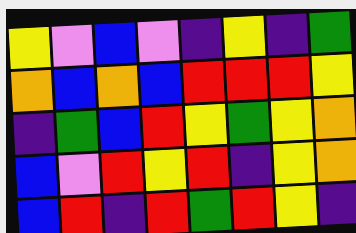[["yellow", "violet", "blue", "violet", "indigo", "yellow", "indigo", "green"], ["orange", "blue", "orange", "blue", "red", "red", "red", "yellow"], ["indigo", "green", "blue", "red", "yellow", "green", "yellow", "orange"], ["blue", "violet", "red", "yellow", "red", "indigo", "yellow", "orange"], ["blue", "red", "indigo", "red", "green", "red", "yellow", "indigo"]]